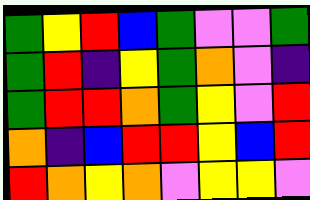[["green", "yellow", "red", "blue", "green", "violet", "violet", "green"], ["green", "red", "indigo", "yellow", "green", "orange", "violet", "indigo"], ["green", "red", "red", "orange", "green", "yellow", "violet", "red"], ["orange", "indigo", "blue", "red", "red", "yellow", "blue", "red"], ["red", "orange", "yellow", "orange", "violet", "yellow", "yellow", "violet"]]